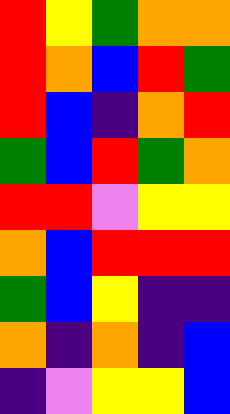[["red", "yellow", "green", "orange", "orange"], ["red", "orange", "blue", "red", "green"], ["red", "blue", "indigo", "orange", "red"], ["green", "blue", "red", "green", "orange"], ["red", "red", "violet", "yellow", "yellow"], ["orange", "blue", "red", "red", "red"], ["green", "blue", "yellow", "indigo", "indigo"], ["orange", "indigo", "orange", "indigo", "blue"], ["indigo", "violet", "yellow", "yellow", "blue"]]